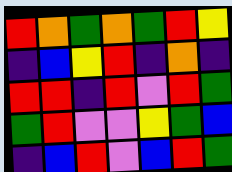[["red", "orange", "green", "orange", "green", "red", "yellow"], ["indigo", "blue", "yellow", "red", "indigo", "orange", "indigo"], ["red", "red", "indigo", "red", "violet", "red", "green"], ["green", "red", "violet", "violet", "yellow", "green", "blue"], ["indigo", "blue", "red", "violet", "blue", "red", "green"]]